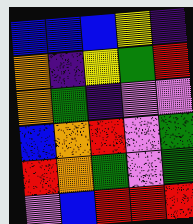[["blue", "blue", "blue", "yellow", "indigo"], ["orange", "indigo", "yellow", "green", "red"], ["orange", "green", "indigo", "violet", "violet"], ["blue", "orange", "red", "violet", "green"], ["red", "orange", "green", "violet", "green"], ["violet", "blue", "red", "red", "red"]]